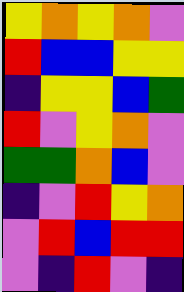[["yellow", "orange", "yellow", "orange", "violet"], ["red", "blue", "blue", "yellow", "yellow"], ["indigo", "yellow", "yellow", "blue", "green"], ["red", "violet", "yellow", "orange", "violet"], ["green", "green", "orange", "blue", "violet"], ["indigo", "violet", "red", "yellow", "orange"], ["violet", "red", "blue", "red", "red"], ["violet", "indigo", "red", "violet", "indigo"]]